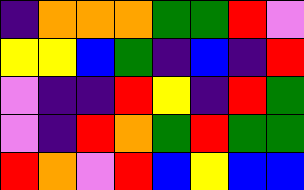[["indigo", "orange", "orange", "orange", "green", "green", "red", "violet"], ["yellow", "yellow", "blue", "green", "indigo", "blue", "indigo", "red"], ["violet", "indigo", "indigo", "red", "yellow", "indigo", "red", "green"], ["violet", "indigo", "red", "orange", "green", "red", "green", "green"], ["red", "orange", "violet", "red", "blue", "yellow", "blue", "blue"]]